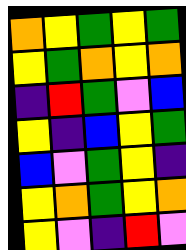[["orange", "yellow", "green", "yellow", "green"], ["yellow", "green", "orange", "yellow", "orange"], ["indigo", "red", "green", "violet", "blue"], ["yellow", "indigo", "blue", "yellow", "green"], ["blue", "violet", "green", "yellow", "indigo"], ["yellow", "orange", "green", "yellow", "orange"], ["yellow", "violet", "indigo", "red", "violet"]]